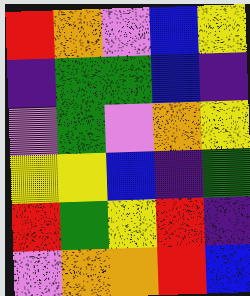[["red", "orange", "violet", "blue", "yellow"], ["indigo", "green", "green", "blue", "indigo"], ["violet", "green", "violet", "orange", "yellow"], ["yellow", "yellow", "blue", "indigo", "green"], ["red", "green", "yellow", "red", "indigo"], ["violet", "orange", "orange", "red", "blue"]]